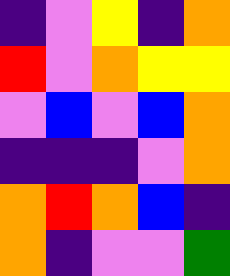[["indigo", "violet", "yellow", "indigo", "orange"], ["red", "violet", "orange", "yellow", "yellow"], ["violet", "blue", "violet", "blue", "orange"], ["indigo", "indigo", "indigo", "violet", "orange"], ["orange", "red", "orange", "blue", "indigo"], ["orange", "indigo", "violet", "violet", "green"]]